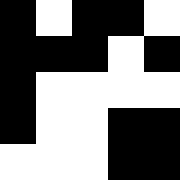[["black", "white", "black", "black", "white"], ["black", "black", "black", "white", "black"], ["black", "white", "white", "white", "white"], ["black", "white", "white", "black", "black"], ["white", "white", "white", "black", "black"]]